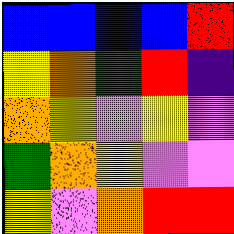[["blue", "blue", "blue", "blue", "red"], ["yellow", "orange", "green", "red", "indigo"], ["orange", "yellow", "violet", "yellow", "violet"], ["green", "orange", "yellow", "violet", "violet"], ["yellow", "violet", "orange", "red", "red"]]